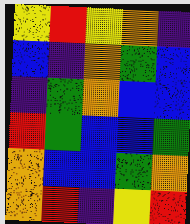[["yellow", "red", "yellow", "orange", "indigo"], ["blue", "indigo", "orange", "green", "blue"], ["indigo", "green", "orange", "blue", "blue"], ["red", "green", "blue", "blue", "green"], ["orange", "blue", "blue", "green", "orange"], ["orange", "red", "indigo", "yellow", "red"]]